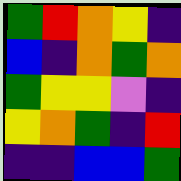[["green", "red", "orange", "yellow", "indigo"], ["blue", "indigo", "orange", "green", "orange"], ["green", "yellow", "yellow", "violet", "indigo"], ["yellow", "orange", "green", "indigo", "red"], ["indigo", "indigo", "blue", "blue", "green"]]